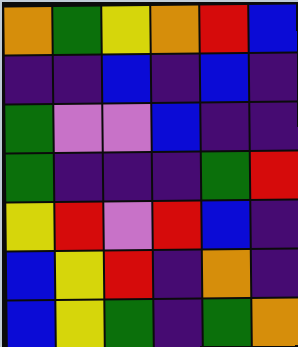[["orange", "green", "yellow", "orange", "red", "blue"], ["indigo", "indigo", "blue", "indigo", "blue", "indigo"], ["green", "violet", "violet", "blue", "indigo", "indigo"], ["green", "indigo", "indigo", "indigo", "green", "red"], ["yellow", "red", "violet", "red", "blue", "indigo"], ["blue", "yellow", "red", "indigo", "orange", "indigo"], ["blue", "yellow", "green", "indigo", "green", "orange"]]